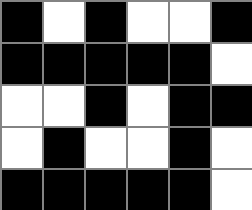[["black", "white", "black", "white", "white", "black"], ["black", "black", "black", "black", "black", "white"], ["white", "white", "black", "white", "black", "black"], ["white", "black", "white", "white", "black", "white"], ["black", "black", "black", "black", "black", "white"]]